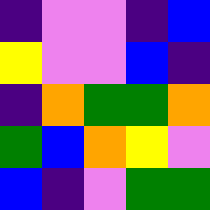[["indigo", "violet", "violet", "indigo", "blue"], ["yellow", "violet", "violet", "blue", "indigo"], ["indigo", "orange", "green", "green", "orange"], ["green", "blue", "orange", "yellow", "violet"], ["blue", "indigo", "violet", "green", "green"]]